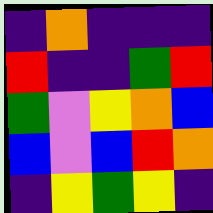[["indigo", "orange", "indigo", "indigo", "indigo"], ["red", "indigo", "indigo", "green", "red"], ["green", "violet", "yellow", "orange", "blue"], ["blue", "violet", "blue", "red", "orange"], ["indigo", "yellow", "green", "yellow", "indigo"]]